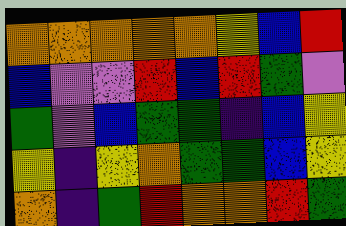[["orange", "orange", "orange", "orange", "orange", "yellow", "blue", "red"], ["blue", "violet", "violet", "red", "blue", "red", "green", "violet"], ["green", "violet", "blue", "green", "green", "indigo", "blue", "yellow"], ["yellow", "indigo", "yellow", "orange", "green", "green", "blue", "yellow"], ["orange", "indigo", "green", "red", "orange", "orange", "red", "green"]]